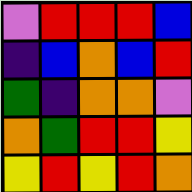[["violet", "red", "red", "red", "blue"], ["indigo", "blue", "orange", "blue", "red"], ["green", "indigo", "orange", "orange", "violet"], ["orange", "green", "red", "red", "yellow"], ["yellow", "red", "yellow", "red", "orange"]]